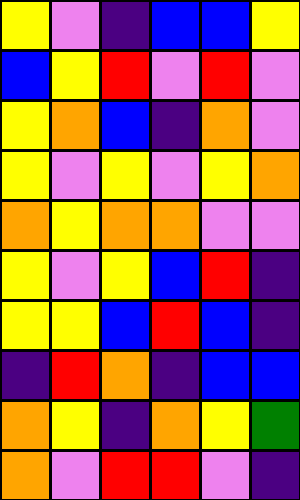[["yellow", "violet", "indigo", "blue", "blue", "yellow"], ["blue", "yellow", "red", "violet", "red", "violet"], ["yellow", "orange", "blue", "indigo", "orange", "violet"], ["yellow", "violet", "yellow", "violet", "yellow", "orange"], ["orange", "yellow", "orange", "orange", "violet", "violet"], ["yellow", "violet", "yellow", "blue", "red", "indigo"], ["yellow", "yellow", "blue", "red", "blue", "indigo"], ["indigo", "red", "orange", "indigo", "blue", "blue"], ["orange", "yellow", "indigo", "orange", "yellow", "green"], ["orange", "violet", "red", "red", "violet", "indigo"]]